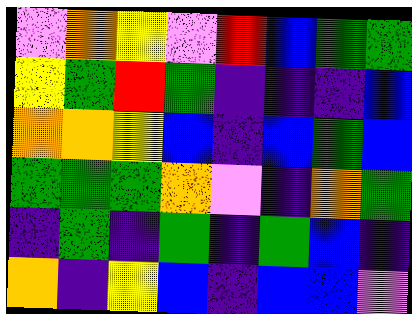[["violet", "orange", "yellow", "violet", "red", "blue", "green", "green"], ["yellow", "green", "red", "green", "indigo", "indigo", "indigo", "blue"], ["orange", "orange", "yellow", "blue", "indigo", "blue", "green", "blue"], ["green", "green", "green", "orange", "violet", "indigo", "orange", "green"], ["indigo", "green", "indigo", "green", "indigo", "green", "blue", "indigo"], ["orange", "indigo", "yellow", "blue", "indigo", "blue", "blue", "violet"]]